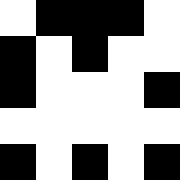[["white", "black", "black", "black", "white"], ["black", "white", "black", "white", "white"], ["black", "white", "white", "white", "black"], ["white", "white", "white", "white", "white"], ["black", "white", "black", "white", "black"]]